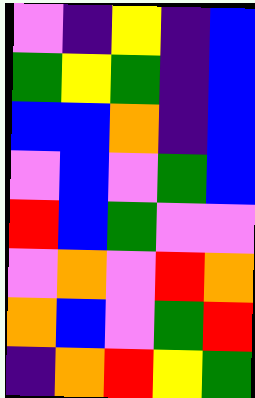[["violet", "indigo", "yellow", "indigo", "blue"], ["green", "yellow", "green", "indigo", "blue"], ["blue", "blue", "orange", "indigo", "blue"], ["violet", "blue", "violet", "green", "blue"], ["red", "blue", "green", "violet", "violet"], ["violet", "orange", "violet", "red", "orange"], ["orange", "blue", "violet", "green", "red"], ["indigo", "orange", "red", "yellow", "green"]]